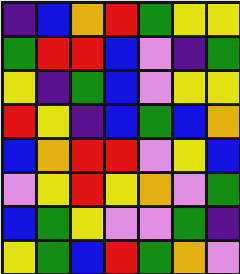[["indigo", "blue", "orange", "red", "green", "yellow", "yellow"], ["green", "red", "red", "blue", "violet", "indigo", "green"], ["yellow", "indigo", "green", "blue", "violet", "yellow", "yellow"], ["red", "yellow", "indigo", "blue", "green", "blue", "orange"], ["blue", "orange", "red", "red", "violet", "yellow", "blue"], ["violet", "yellow", "red", "yellow", "orange", "violet", "green"], ["blue", "green", "yellow", "violet", "violet", "green", "indigo"], ["yellow", "green", "blue", "red", "green", "orange", "violet"]]